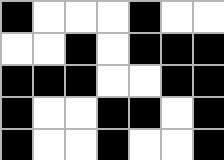[["black", "white", "white", "white", "black", "white", "white"], ["white", "white", "black", "white", "black", "black", "black"], ["black", "black", "black", "white", "white", "black", "black"], ["black", "white", "white", "black", "black", "white", "black"], ["black", "white", "white", "black", "white", "white", "black"]]